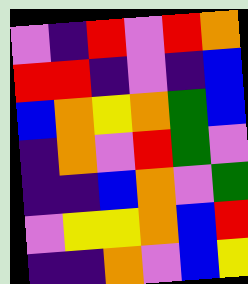[["violet", "indigo", "red", "violet", "red", "orange"], ["red", "red", "indigo", "violet", "indigo", "blue"], ["blue", "orange", "yellow", "orange", "green", "blue"], ["indigo", "orange", "violet", "red", "green", "violet"], ["indigo", "indigo", "blue", "orange", "violet", "green"], ["violet", "yellow", "yellow", "orange", "blue", "red"], ["indigo", "indigo", "orange", "violet", "blue", "yellow"]]